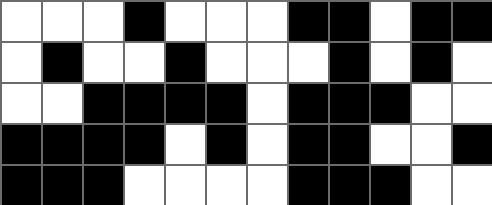[["white", "white", "white", "black", "white", "white", "white", "black", "black", "white", "black", "black"], ["white", "black", "white", "white", "black", "white", "white", "white", "black", "white", "black", "white"], ["white", "white", "black", "black", "black", "black", "white", "black", "black", "black", "white", "white"], ["black", "black", "black", "black", "white", "black", "white", "black", "black", "white", "white", "black"], ["black", "black", "black", "white", "white", "white", "white", "black", "black", "black", "white", "white"]]